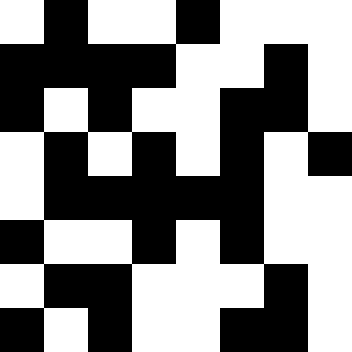[["white", "black", "white", "white", "black", "white", "white", "white"], ["black", "black", "black", "black", "white", "white", "black", "white"], ["black", "white", "black", "white", "white", "black", "black", "white"], ["white", "black", "white", "black", "white", "black", "white", "black"], ["white", "black", "black", "black", "black", "black", "white", "white"], ["black", "white", "white", "black", "white", "black", "white", "white"], ["white", "black", "black", "white", "white", "white", "black", "white"], ["black", "white", "black", "white", "white", "black", "black", "white"]]